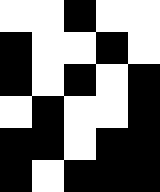[["white", "white", "black", "white", "white"], ["black", "white", "white", "black", "white"], ["black", "white", "black", "white", "black"], ["white", "black", "white", "white", "black"], ["black", "black", "white", "black", "black"], ["black", "white", "black", "black", "black"]]